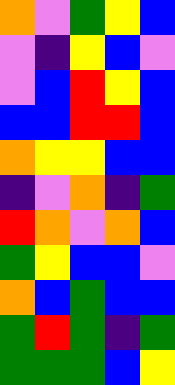[["orange", "violet", "green", "yellow", "blue"], ["violet", "indigo", "yellow", "blue", "violet"], ["violet", "blue", "red", "yellow", "blue"], ["blue", "blue", "red", "red", "blue"], ["orange", "yellow", "yellow", "blue", "blue"], ["indigo", "violet", "orange", "indigo", "green"], ["red", "orange", "violet", "orange", "blue"], ["green", "yellow", "blue", "blue", "violet"], ["orange", "blue", "green", "blue", "blue"], ["green", "red", "green", "indigo", "green"], ["green", "green", "green", "blue", "yellow"]]